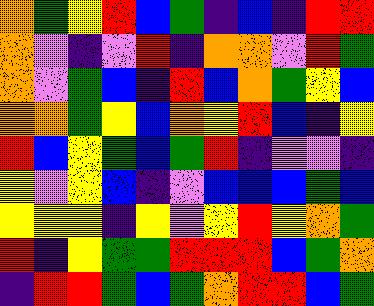[["orange", "green", "yellow", "red", "blue", "green", "indigo", "blue", "indigo", "red", "red"], ["orange", "violet", "indigo", "violet", "red", "indigo", "orange", "orange", "violet", "red", "green"], ["orange", "violet", "green", "blue", "indigo", "red", "blue", "orange", "green", "yellow", "blue"], ["orange", "orange", "green", "yellow", "blue", "orange", "yellow", "red", "blue", "indigo", "yellow"], ["red", "blue", "yellow", "green", "blue", "green", "red", "indigo", "violet", "violet", "indigo"], ["yellow", "violet", "yellow", "blue", "indigo", "violet", "blue", "blue", "blue", "green", "blue"], ["yellow", "yellow", "yellow", "indigo", "yellow", "violet", "yellow", "red", "yellow", "orange", "green"], ["red", "indigo", "yellow", "green", "green", "red", "red", "red", "blue", "green", "orange"], ["indigo", "red", "red", "green", "blue", "green", "orange", "red", "red", "blue", "green"]]